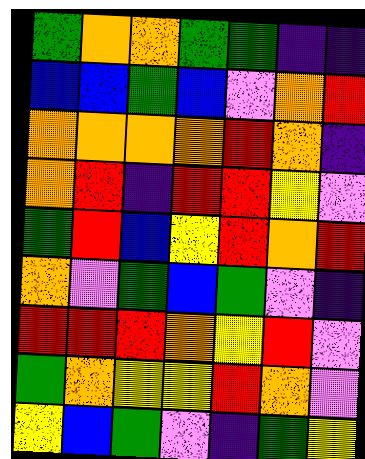[["green", "orange", "orange", "green", "green", "indigo", "indigo"], ["blue", "blue", "green", "blue", "violet", "orange", "red"], ["orange", "orange", "orange", "orange", "red", "orange", "indigo"], ["orange", "red", "indigo", "red", "red", "yellow", "violet"], ["green", "red", "blue", "yellow", "red", "orange", "red"], ["orange", "violet", "green", "blue", "green", "violet", "indigo"], ["red", "red", "red", "orange", "yellow", "red", "violet"], ["green", "orange", "yellow", "yellow", "red", "orange", "violet"], ["yellow", "blue", "green", "violet", "indigo", "green", "yellow"]]